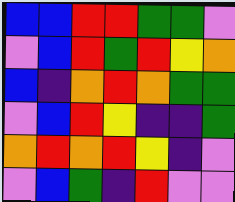[["blue", "blue", "red", "red", "green", "green", "violet"], ["violet", "blue", "red", "green", "red", "yellow", "orange"], ["blue", "indigo", "orange", "red", "orange", "green", "green"], ["violet", "blue", "red", "yellow", "indigo", "indigo", "green"], ["orange", "red", "orange", "red", "yellow", "indigo", "violet"], ["violet", "blue", "green", "indigo", "red", "violet", "violet"]]